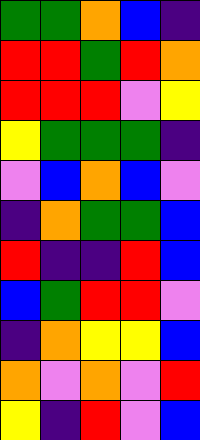[["green", "green", "orange", "blue", "indigo"], ["red", "red", "green", "red", "orange"], ["red", "red", "red", "violet", "yellow"], ["yellow", "green", "green", "green", "indigo"], ["violet", "blue", "orange", "blue", "violet"], ["indigo", "orange", "green", "green", "blue"], ["red", "indigo", "indigo", "red", "blue"], ["blue", "green", "red", "red", "violet"], ["indigo", "orange", "yellow", "yellow", "blue"], ["orange", "violet", "orange", "violet", "red"], ["yellow", "indigo", "red", "violet", "blue"]]